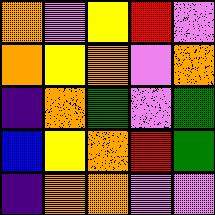[["orange", "violet", "yellow", "red", "violet"], ["orange", "yellow", "orange", "violet", "orange"], ["indigo", "orange", "green", "violet", "green"], ["blue", "yellow", "orange", "red", "green"], ["indigo", "orange", "orange", "violet", "violet"]]